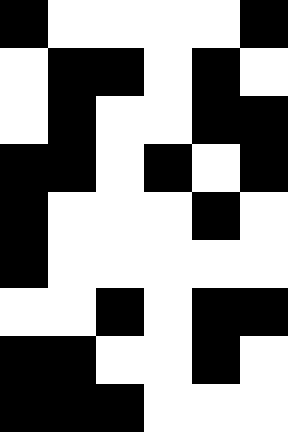[["black", "white", "white", "white", "white", "black"], ["white", "black", "black", "white", "black", "white"], ["white", "black", "white", "white", "black", "black"], ["black", "black", "white", "black", "white", "black"], ["black", "white", "white", "white", "black", "white"], ["black", "white", "white", "white", "white", "white"], ["white", "white", "black", "white", "black", "black"], ["black", "black", "white", "white", "black", "white"], ["black", "black", "black", "white", "white", "white"]]